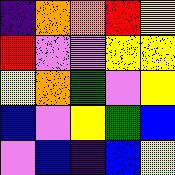[["indigo", "orange", "orange", "red", "yellow"], ["red", "violet", "violet", "yellow", "yellow"], ["yellow", "orange", "green", "violet", "yellow"], ["blue", "violet", "yellow", "green", "blue"], ["violet", "blue", "indigo", "blue", "yellow"]]